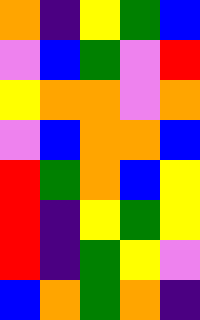[["orange", "indigo", "yellow", "green", "blue"], ["violet", "blue", "green", "violet", "red"], ["yellow", "orange", "orange", "violet", "orange"], ["violet", "blue", "orange", "orange", "blue"], ["red", "green", "orange", "blue", "yellow"], ["red", "indigo", "yellow", "green", "yellow"], ["red", "indigo", "green", "yellow", "violet"], ["blue", "orange", "green", "orange", "indigo"]]